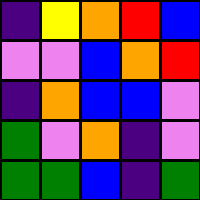[["indigo", "yellow", "orange", "red", "blue"], ["violet", "violet", "blue", "orange", "red"], ["indigo", "orange", "blue", "blue", "violet"], ["green", "violet", "orange", "indigo", "violet"], ["green", "green", "blue", "indigo", "green"]]